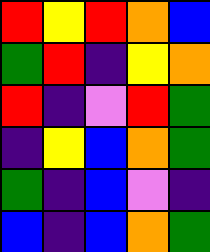[["red", "yellow", "red", "orange", "blue"], ["green", "red", "indigo", "yellow", "orange"], ["red", "indigo", "violet", "red", "green"], ["indigo", "yellow", "blue", "orange", "green"], ["green", "indigo", "blue", "violet", "indigo"], ["blue", "indigo", "blue", "orange", "green"]]